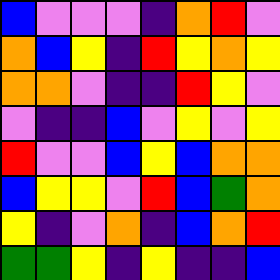[["blue", "violet", "violet", "violet", "indigo", "orange", "red", "violet"], ["orange", "blue", "yellow", "indigo", "red", "yellow", "orange", "yellow"], ["orange", "orange", "violet", "indigo", "indigo", "red", "yellow", "violet"], ["violet", "indigo", "indigo", "blue", "violet", "yellow", "violet", "yellow"], ["red", "violet", "violet", "blue", "yellow", "blue", "orange", "orange"], ["blue", "yellow", "yellow", "violet", "red", "blue", "green", "orange"], ["yellow", "indigo", "violet", "orange", "indigo", "blue", "orange", "red"], ["green", "green", "yellow", "indigo", "yellow", "indigo", "indigo", "blue"]]